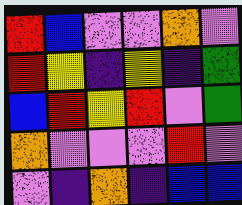[["red", "blue", "violet", "violet", "orange", "violet"], ["red", "yellow", "indigo", "yellow", "indigo", "green"], ["blue", "red", "yellow", "red", "violet", "green"], ["orange", "violet", "violet", "violet", "red", "violet"], ["violet", "indigo", "orange", "indigo", "blue", "blue"]]